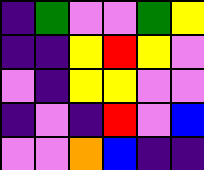[["indigo", "green", "violet", "violet", "green", "yellow"], ["indigo", "indigo", "yellow", "red", "yellow", "violet"], ["violet", "indigo", "yellow", "yellow", "violet", "violet"], ["indigo", "violet", "indigo", "red", "violet", "blue"], ["violet", "violet", "orange", "blue", "indigo", "indigo"]]